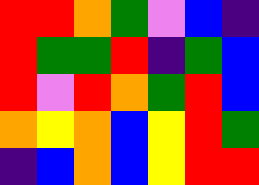[["red", "red", "orange", "green", "violet", "blue", "indigo"], ["red", "green", "green", "red", "indigo", "green", "blue"], ["red", "violet", "red", "orange", "green", "red", "blue"], ["orange", "yellow", "orange", "blue", "yellow", "red", "green"], ["indigo", "blue", "orange", "blue", "yellow", "red", "red"]]